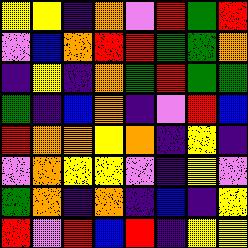[["yellow", "yellow", "indigo", "orange", "violet", "red", "green", "red"], ["violet", "blue", "orange", "red", "red", "green", "green", "orange"], ["indigo", "yellow", "indigo", "orange", "green", "red", "green", "green"], ["green", "indigo", "blue", "orange", "indigo", "violet", "red", "blue"], ["red", "orange", "orange", "yellow", "orange", "indigo", "yellow", "indigo"], ["violet", "orange", "yellow", "yellow", "violet", "indigo", "yellow", "violet"], ["green", "orange", "indigo", "orange", "indigo", "blue", "indigo", "yellow"], ["red", "violet", "red", "blue", "red", "indigo", "yellow", "yellow"]]